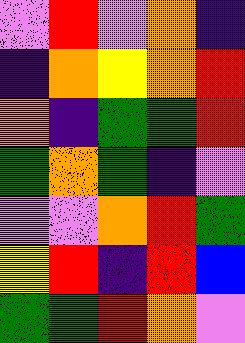[["violet", "red", "violet", "orange", "indigo"], ["indigo", "orange", "yellow", "orange", "red"], ["orange", "indigo", "green", "green", "red"], ["green", "orange", "green", "indigo", "violet"], ["violet", "violet", "orange", "red", "green"], ["yellow", "red", "indigo", "red", "blue"], ["green", "green", "red", "orange", "violet"]]